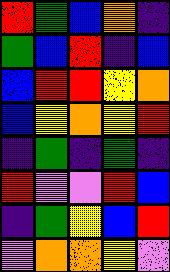[["red", "green", "blue", "orange", "indigo"], ["green", "blue", "red", "indigo", "blue"], ["blue", "red", "red", "yellow", "orange"], ["blue", "yellow", "orange", "yellow", "red"], ["indigo", "green", "indigo", "green", "indigo"], ["red", "violet", "violet", "red", "blue"], ["indigo", "green", "yellow", "blue", "red"], ["violet", "orange", "orange", "yellow", "violet"]]